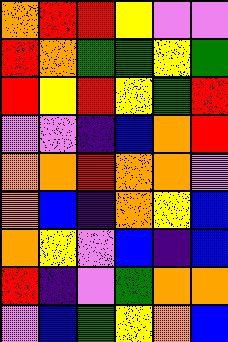[["orange", "red", "red", "yellow", "violet", "violet"], ["red", "orange", "green", "green", "yellow", "green"], ["red", "yellow", "red", "yellow", "green", "red"], ["violet", "violet", "indigo", "blue", "orange", "red"], ["orange", "orange", "red", "orange", "orange", "violet"], ["orange", "blue", "indigo", "orange", "yellow", "blue"], ["orange", "yellow", "violet", "blue", "indigo", "blue"], ["red", "indigo", "violet", "green", "orange", "orange"], ["violet", "blue", "green", "yellow", "orange", "blue"]]